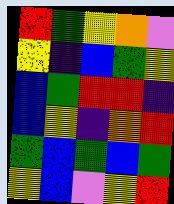[["red", "green", "yellow", "orange", "violet"], ["yellow", "indigo", "blue", "green", "yellow"], ["blue", "green", "red", "red", "indigo"], ["blue", "yellow", "indigo", "orange", "red"], ["green", "blue", "green", "blue", "green"], ["yellow", "blue", "violet", "yellow", "red"]]